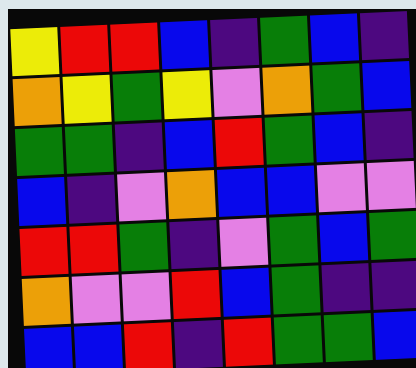[["yellow", "red", "red", "blue", "indigo", "green", "blue", "indigo"], ["orange", "yellow", "green", "yellow", "violet", "orange", "green", "blue"], ["green", "green", "indigo", "blue", "red", "green", "blue", "indigo"], ["blue", "indigo", "violet", "orange", "blue", "blue", "violet", "violet"], ["red", "red", "green", "indigo", "violet", "green", "blue", "green"], ["orange", "violet", "violet", "red", "blue", "green", "indigo", "indigo"], ["blue", "blue", "red", "indigo", "red", "green", "green", "blue"]]